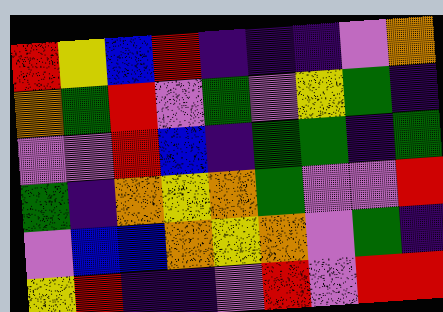[["red", "yellow", "blue", "red", "indigo", "indigo", "indigo", "violet", "orange"], ["orange", "green", "red", "violet", "green", "violet", "yellow", "green", "indigo"], ["violet", "violet", "red", "blue", "indigo", "green", "green", "indigo", "green"], ["green", "indigo", "orange", "yellow", "orange", "green", "violet", "violet", "red"], ["violet", "blue", "blue", "orange", "yellow", "orange", "violet", "green", "indigo"], ["yellow", "red", "indigo", "indigo", "violet", "red", "violet", "red", "red"]]